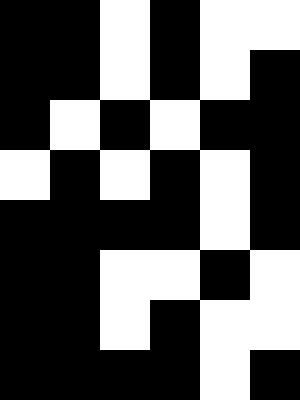[["black", "black", "white", "black", "white", "white"], ["black", "black", "white", "black", "white", "black"], ["black", "white", "black", "white", "black", "black"], ["white", "black", "white", "black", "white", "black"], ["black", "black", "black", "black", "white", "black"], ["black", "black", "white", "white", "black", "white"], ["black", "black", "white", "black", "white", "white"], ["black", "black", "black", "black", "white", "black"]]